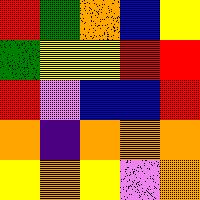[["red", "green", "orange", "blue", "yellow"], ["green", "yellow", "yellow", "red", "red"], ["red", "violet", "blue", "blue", "red"], ["orange", "indigo", "orange", "orange", "orange"], ["yellow", "orange", "yellow", "violet", "orange"]]